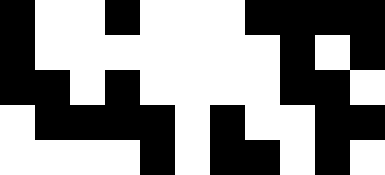[["black", "white", "white", "black", "white", "white", "white", "black", "black", "black", "black"], ["black", "white", "white", "white", "white", "white", "white", "white", "black", "white", "black"], ["black", "black", "white", "black", "white", "white", "white", "white", "black", "black", "white"], ["white", "black", "black", "black", "black", "white", "black", "white", "white", "black", "black"], ["white", "white", "white", "white", "black", "white", "black", "black", "white", "black", "white"]]